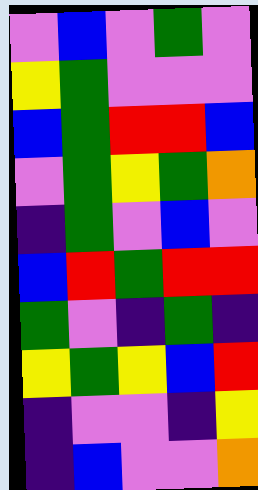[["violet", "blue", "violet", "green", "violet"], ["yellow", "green", "violet", "violet", "violet"], ["blue", "green", "red", "red", "blue"], ["violet", "green", "yellow", "green", "orange"], ["indigo", "green", "violet", "blue", "violet"], ["blue", "red", "green", "red", "red"], ["green", "violet", "indigo", "green", "indigo"], ["yellow", "green", "yellow", "blue", "red"], ["indigo", "violet", "violet", "indigo", "yellow"], ["indigo", "blue", "violet", "violet", "orange"]]